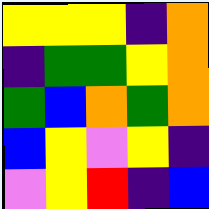[["yellow", "yellow", "yellow", "indigo", "orange"], ["indigo", "green", "green", "yellow", "orange"], ["green", "blue", "orange", "green", "orange"], ["blue", "yellow", "violet", "yellow", "indigo"], ["violet", "yellow", "red", "indigo", "blue"]]